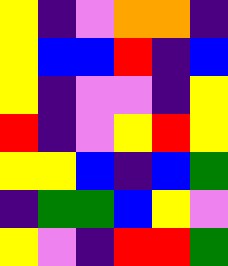[["yellow", "indigo", "violet", "orange", "orange", "indigo"], ["yellow", "blue", "blue", "red", "indigo", "blue"], ["yellow", "indigo", "violet", "violet", "indigo", "yellow"], ["red", "indigo", "violet", "yellow", "red", "yellow"], ["yellow", "yellow", "blue", "indigo", "blue", "green"], ["indigo", "green", "green", "blue", "yellow", "violet"], ["yellow", "violet", "indigo", "red", "red", "green"]]